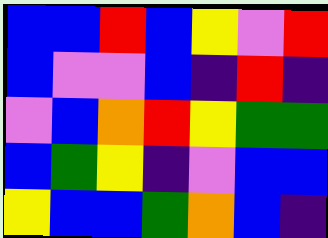[["blue", "blue", "red", "blue", "yellow", "violet", "red"], ["blue", "violet", "violet", "blue", "indigo", "red", "indigo"], ["violet", "blue", "orange", "red", "yellow", "green", "green"], ["blue", "green", "yellow", "indigo", "violet", "blue", "blue"], ["yellow", "blue", "blue", "green", "orange", "blue", "indigo"]]